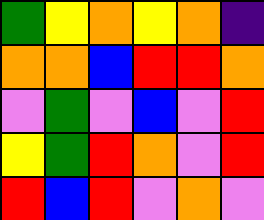[["green", "yellow", "orange", "yellow", "orange", "indigo"], ["orange", "orange", "blue", "red", "red", "orange"], ["violet", "green", "violet", "blue", "violet", "red"], ["yellow", "green", "red", "orange", "violet", "red"], ["red", "blue", "red", "violet", "orange", "violet"]]